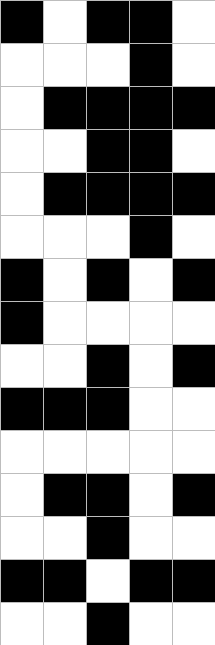[["black", "white", "black", "black", "white"], ["white", "white", "white", "black", "white"], ["white", "black", "black", "black", "black"], ["white", "white", "black", "black", "white"], ["white", "black", "black", "black", "black"], ["white", "white", "white", "black", "white"], ["black", "white", "black", "white", "black"], ["black", "white", "white", "white", "white"], ["white", "white", "black", "white", "black"], ["black", "black", "black", "white", "white"], ["white", "white", "white", "white", "white"], ["white", "black", "black", "white", "black"], ["white", "white", "black", "white", "white"], ["black", "black", "white", "black", "black"], ["white", "white", "black", "white", "white"]]